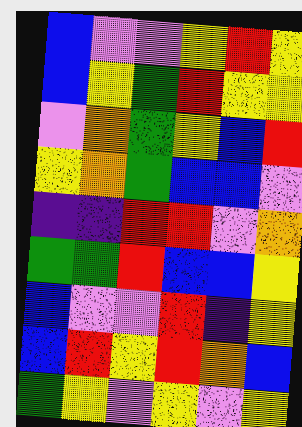[["blue", "violet", "violet", "yellow", "red", "yellow"], ["blue", "yellow", "green", "red", "yellow", "yellow"], ["violet", "orange", "green", "yellow", "blue", "red"], ["yellow", "orange", "green", "blue", "blue", "violet"], ["indigo", "indigo", "red", "red", "violet", "orange"], ["green", "green", "red", "blue", "blue", "yellow"], ["blue", "violet", "violet", "red", "indigo", "yellow"], ["blue", "red", "yellow", "red", "orange", "blue"], ["green", "yellow", "violet", "yellow", "violet", "yellow"]]